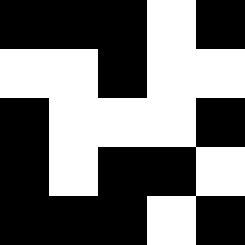[["black", "black", "black", "white", "black"], ["white", "white", "black", "white", "white"], ["black", "white", "white", "white", "black"], ["black", "white", "black", "black", "white"], ["black", "black", "black", "white", "black"]]